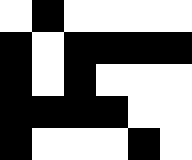[["white", "black", "white", "white", "white", "white"], ["black", "white", "black", "black", "black", "black"], ["black", "white", "black", "white", "white", "white"], ["black", "black", "black", "black", "white", "white"], ["black", "white", "white", "white", "black", "white"]]